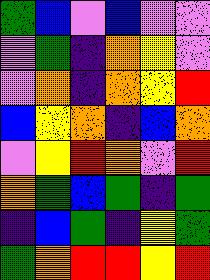[["green", "blue", "violet", "blue", "violet", "violet"], ["violet", "green", "indigo", "orange", "yellow", "violet"], ["violet", "orange", "indigo", "orange", "yellow", "red"], ["blue", "yellow", "orange", "indigo", "blue", "orange"], ["violet", "yellow", "red", "orange", "violet", "red"], ["orange", "green", "blue", "green", "indigo", "green"], ["indigo", "blue", "green", "indigo", "yellow", "green"], ["green", "orange", "red", "red", "yellow", "red"]]